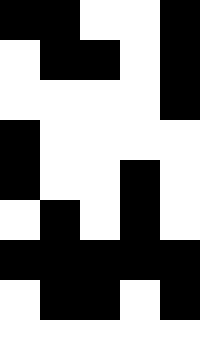[["black", "black", "white", "white", "black"], ["white", "black", "black", "white", "black"], ["white", "white", "white", "white", "black"], ["black", "white", "white", "white", "white"], ["black", "white", "white", "black", "white"], ["white", "black", "white", "black", "white"], ["black", "black", "black", "black", "black"], ["white", "black", "black", "white", "black"], ["white", "white", "white", "white", "white"]]